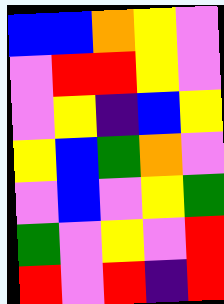[["blue", "blue", "orange", "yellow", "violet"], ["violet", "red", "red", "yellow", "violet"], ["violet", "yellow", "indigo", "blue", "yellow"], ["yellow", "blue", "green", "orange", "violet"], ["violet", "blue", "violet", "yellow", "green"], ["green", "violet", "yellow", "violet", "red"], ["red", "violet", "red", "indigo", "red"]]